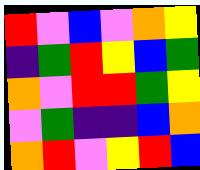[["red", "violet", "blue", "violet", "orange", "yellow"], ["indigo", "green", "red", "yellow", "blue", "green"], ["orange", "violet", "red", "red", "green", "yellow"], ["violet", "green", "indigo", "indigo", "blue", "orange"], ["orange", "red", "violet", "yellow", "red", "blue"]]